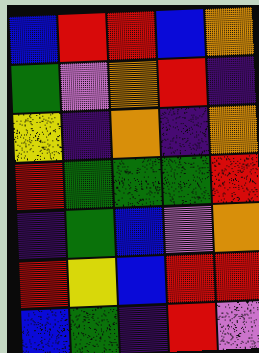[["blue", "red", "red", "blue", "orange"], ["green", "violet", "orange", "red", "indigo"], ["yellow", "indigo", "orange", "indigo", "orange"], ["red", "green", "green", "green", "red"], ["indigo", "green", "blue", "violet", "orange"], ["red", "yellow", "blue", "red", "red"], ["blue", "green", "indigo", "red", "violet"]]